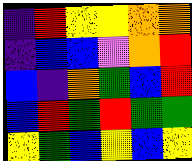[["indigo", "red", "yellow", "yellow", "orange", "orange"], ["indigo", "blue", "blue", "violet", "orange", "red"], ["blue", "indigo", "orange", "green", "blue", "red"], ["blue", "red", "green", "red", "green", "green"], ["yellow", "green", "blue", "yellow", "blue", "yellow"]]